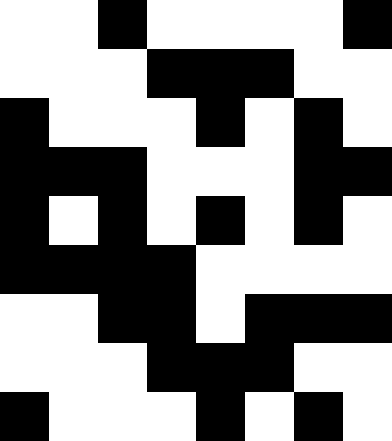[["white", "white", "black", "white", "white", "white", "white", "black"], ["white", "white", "white", "black", "black", "black", "white", "white"], ["black", "white", "white", "white", "black", "white", "black", "white"], ["black", "black", "black", "white", "white", "white", "black", "black"], ["black", "white", "black", "white", "black", "white", "black", "white"], ["black", "black", "black", "black", "white", "white", "white", "white"], ["white", "white", "black", "black", "white", "black", "black", "black"], ["white", "white", "white", "black", "black", "black", "white", "white"], ["black", "white", "white", "white", "black", "white", "black", "white"]]